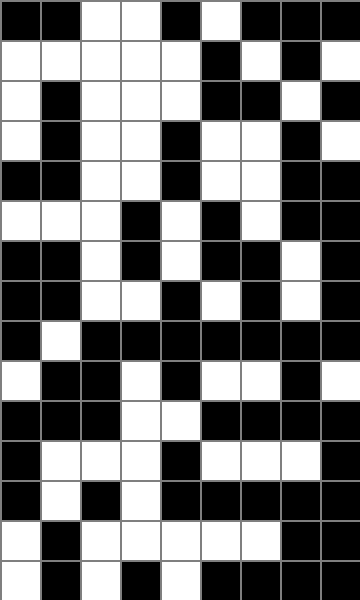[["black", "black", "white", "white", "black", "white", "black", "black", "black"], ["white", "white", "white", "white", "white", "black", "white", "black", "white"], ["white", "black", "white", "white", "white", "black", "black", "white", "black"], ["white", "black", "white", "white", "black", "white", "white", "black", "white"], ["black", "black", "white", "white", "black", "white", "white", "black", "black"], ["white", "white", "white", "black", "white", "black", "white", "black", "black"], ["black", "black", "white", "black", "white", "black", "black", "white", "black"], ["black", "black", "white", "white", "black", "white", "black", "white", "black"], ["black", "white", "black", "black", "black", "black", "black", "black", "black"], ["white", "black", "black", "white", "black", "white", "white", "black", "white"], ["black", "black", "black", "white", "white", "black", "black", "black", "black"], ["black", "white", "white", "white", "black", "white", "white", "white", "black"], ["black", "white", "black", "white", "black", "black", "black", "black", "black"], ["white", "black", "white", "white", "white", "white", "white", "black", "black"], ["white", "black", "white", "black", "white", "black", "black", "black", "black"]]